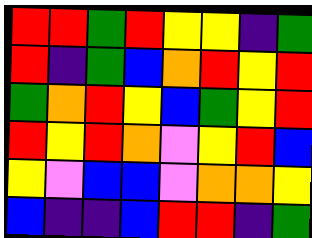[["red", "red", "green", "red", "yellow", "yellow", "indigo", "green"], ["red", "indigo", "green", "blue", "orange", "red", "yellow", "red"], ["green", "orange", "red", "yellow", "blue", "green", "yellow", "red"], ["red", "yellow", "red", "orange", "violet", "yellow", "red", "blue"], ["yellow", "violet", "blue", "blue", "violet", "orange", "orange", "yellow"], ["blue", "indigo", "indigo", "blue", "red", "red", "indigo", "green"]]